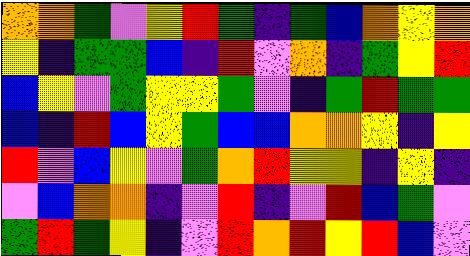[["orange", "orange", "green", "violet", "yellow", "red", "green", "indigo", "green", "blue", "orange", "yellow", "orange"], ["yellow", "indigo", "green", "green", "blue", "indigo", "red", "violet", "orange", "indigo", "green", "yellow", "red"], ["blue", "yellow", "violet", "green", "yellow", "yellow", "green", "violet", "indigo", "green", "red", "green", "green"], ["blue", "indigo", "red", "blue", "yellow", "green", "blue", "blue", "orange", "orange", "yellow", "indigo", "yellow"], ["red", "violet", "blue", "yellow", "violet", "green", "orange", "red", "yellow", "yellow", "indigo", "yellow", "indigo"], ["violet", "blue", "orange", "orange", "indigo", "violet", "red", "indigo", "violet", "red", "blue", "green", "violet"], ["green", "red", "green", "yellow", "indigo", "violet", "red", "orange", "red", "yellow", "red", "blue", "violet"]]